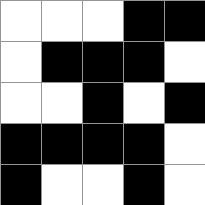[["white", "white", "white", "black", "black"], ["white", "black", "black", "black", "white"], ["white", "white", "black", "white", "black"], ["black", "black", "black", "black", "white"], ["black", "white", "white", "black", "white"]]